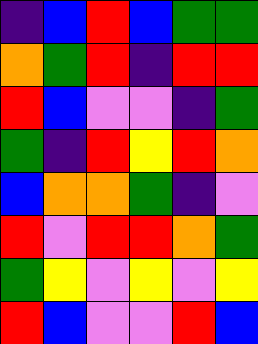[["indigo", "blue", "red", "blue", "green", "green"], ["orange", "green", "red", "indigo", "red", "red"], ["red", "blue", "violet", "violet", "indigo", "green"], ["green", "indigo", "red", "yellow", "red", "orange"], ["blue", "orange", "orange", "green", "indigo", "violet"], ["red", "violet", "red", "red", "orange", "green"], ["green", "yellow", "violet", "yellow", "violet", "yellow"], ["red", "blue", "violet", "violet", "red", "blue"]]